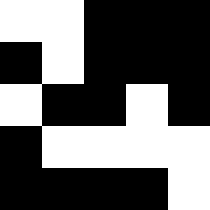[["white", "white", "black", "black", "black"], ["black", "white", "black", "black", "black"], ["white", "black", "black", "white", "black"], ["black", "white", "white", "white", "white"], ["black", "black", "black", "black", "white"]]